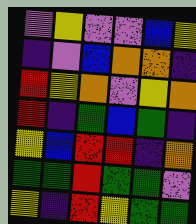[["violet", "yellow", "violet", "violet", "blue", "yellow"], ["indigo", "violet", "blue", "orange", "orange", "indigo"], ["red", "yellow", "orange", "violet", "yellow", "orange"], ["red", "indigo", "green", "blue", "green", "indigo"], ["yellow", "blue", "red", "red", "indigo", "orange"], ["green", "green", "red", "green", "green", "violet"], ["yellow", "indigo", "red", "yellow", "green", "green"]]